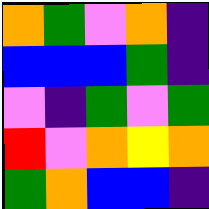[["orange", "green", "violet", "orange", "indigo"], ["blue", "blue", "blue", "green", "indigo"], ["violet", "indigo", "green", "violet", "green"], ["red", "violet", "orange", "yellow", "orange"], ["green", "orange", "blue", "blue", "indigo"]]